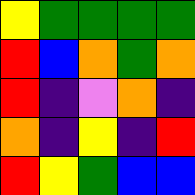[["yellow", "green", "green", "green", "green"], ["red", "blue", "orange", "green", "orange"], ["red", "indigo", "violet", "orange", "indigo"], ["orange", "indigo", "yellow", "indigo", "red"], ["red", "yellow", "green", "blue", "blue"]]